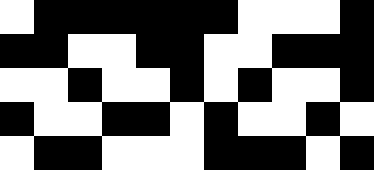[["white", "black", "black", "black", "black", "black", "black", "white", "white", "white", "black"], ["black", "black", "white", "white", "black", "black", "white", "white", "black", "black", "black"], ["white", "white", "black", "white", "white", "black", "white", "black", "white", "white", "black"], ["black", "white", "white", "black", "black", "white", "black", "white", "white", "black", "white"], ["white", "black", "black", "white", "white", "white", "black", "black", "black", "white", "black"]]